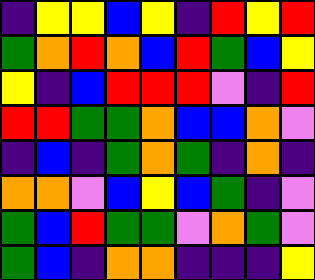[["indigo", "yellow", "yellow", "blue", "yellow", "indigo", "red", "yellow", "red"], ["green", "orange", "red", "orange", "blue", "red", "green", "blue", "yellow"], ["yellow", "indigo", "blue", "red", "red", "red", "violet", "indigo", "red"], ["red", "red", "green", "green", "orange", "blue", "blue", "orange", "violet"], ["indigo", "blue", "indigo", "green", "orange", "green", "indigo", "orange", "indigo"], ["orange", "orange", "violet", "blue", "yellow", "blue", "green", "indigo", "violet"], ["green", "blue", "red", "green", "green", "violet", "orange", "green", "violet"], ["green", "blue", "indigo", "orange", "orange", "indigo", "indigo", "indigo", "yellow"]]